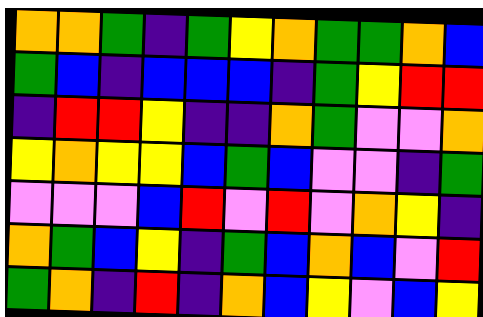[["orange", "orange", "green", "indigo", "green", "yellow", "orange", "green", "green", "orange", "blue"], ["green", "blue", "indigo", "blue", "blue", "blue", "indigo", "green", "yellow", "red", "red"], ["indigo", "red", "red", "yellow", "indigo", "indigo", "orange", "green", "violet", "violet", "orange"], ["yellow", "orange", "yellow", "yellow", "blue", "green", "blue", "violet", "violet", "indigo", "green"], ["violet", "violet", "violet", "blue", "red", "violet", "red", "violet", "orange", "yellow", "indigo"], ["orange", "green", "blue", "yellow", "indigo", "green", "blue", "orange", "blue", "violet", "red"], ["green", "orange", "indigo", "red", "indigo", "orange", "blue", "yellow", "violet", "blue", "yellow"]]